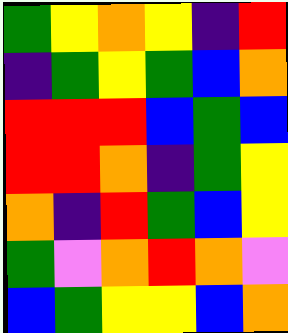[["green", "yellow", "orange", "yellow", "indigo", "red"], ["indigo", "green", "yellow", "green", "blue", "orange"], ["red", "red", "red", "blue", "green", "blue"], ["red", "red", "orange", "indigo", "green", "yellow"], ["orange", "indigo", "red", "green", "blue", "yellow"], ["green", "violet", "orange", "red", "orange", "violet"], ["blue", "green", "yellow", "yellow", "blue", "orange"]]